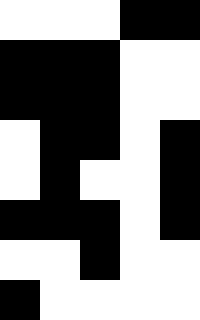[["white", "white", "white", "black", "black"], ["black", "black", "black", "white", "white"], ["black", "black", "black", "white", "white"], ["white", "black", "black", "white", "black"], ["white", "black", "white", "white", "black"], ["black", "black", "black", "white", "black"], ["white", "white", "black", "white", "white"], ["black", "white", "white", "white", "white"]]